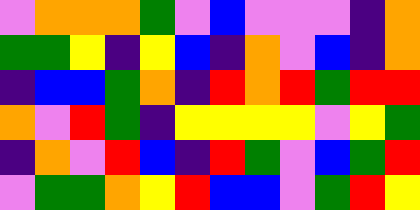[["violet", "orange", "orange", "orange", "green", "violet", "blue", "violet", "violet", "violet", "indigo", "orange"], ["green", "green", "yellow", "indigo", "yellow", "blue", "indigo", "orange", "violet", "blue", "indigo", "orange"], ["indigo", "blue", "blue", "green", "orange", "indigo", "red", "orange", "red", "green", "red", "red"], ["orange", "violet", "red", "green", "indigo", "yellow", "yellow", "yellow", "yellow", "violet", "yellow", "green"], ["indigo", "orange", "violet", "red", "blue", "indigo", "red", "green", "violet", "blue", "green", "red"], ["violet", "green", "green", "orange", "yellow", "red", "blue", "blue", "violet", "green", "red", "yellow"]]